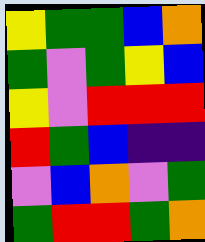[["yellow", "green", "green", "blue", "orange"], ["green", "violet", "green", "yellow", "blue"], ["yellow", "violet", "red", "red", "red"], ["red", "green", "blue", "indigo", "indigo"], ["violet", "blue", "orange", "violet", "green"], ["green", "red", "red", "green", "orange"]]